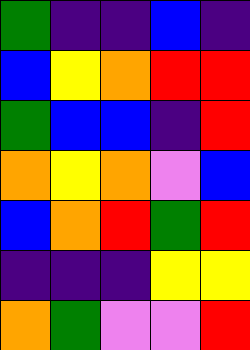[["green", "indigo", "indigo", "blue", "indigo"], ["blue", "yellow", "orange", "red", "red"], ["green", "blue", "blue", "indigo", "red"], ["orange", "yellow", "orange", "violet", "blue"], ["blue", "orange", "red", "green", "red"], ["indigo", "indigo", "indigo", "yellow", "yellow"], ["orange", "green", "violet", "violet", "red"]]